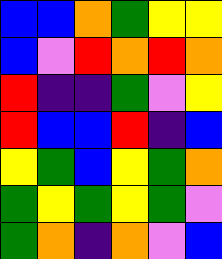[["blue", "blue", "orange", "green", "yellow", "yellow"], ["blue", "violet", "red", "orange", "red", "orange"], ["red", "indigo", "indigo", "green", "violet", "yellow"], ["red", "blue", "blue", "red", "indigo", "blue"], ["yellow", "green", "blue", "yellow", "green", "orange"], ["green", "yellow", "green", "yellow", "green", "violet"], ["green", "orange", "indigo", "orange", "violet", "blue"]]